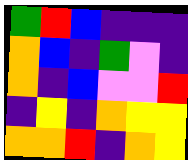[["green", "red", "blue", "indigo", "indigo", "indigo"], ["orange", "blue", "indigo", "green", "violet", "indigo"], ["orange", "indigo", "blue", "violet", "violet", "red"], ["indigo", "yellow", "indigo", "orange", "yellow", "yellow"], ["orange", "orange", "red", "indigo", "orange", "yellow"]]